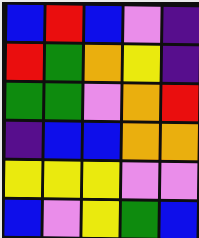[["blue", "red", "blue", "violet", "indigo"], ["red", "green", "orange", "yellow", "indigo"], ["green", "green", "violet", "orange", "red"], ["indigo", "blue", "blue", "orange", "orange"], ["yellow", "yellow", "yellow", "violet", "violet"], ["blue", "violet", "yellow", "green", "blue"]]